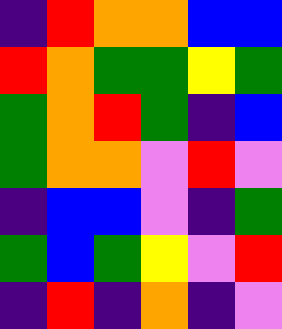[["indigo", "red", "orange", "orange", "blue", "blue"], ["red", "orange", "green", "green", "yellow", "green"], ["green", "orange", "red", "green", "indigo", "blue"], ["green", "orange", "orange", "violet", "red", "violet"], ["indigo", "blue", "blue", "violet", "indigo", "green"], ["green", "blue", "green", "yellow", "violet", "red"], ["indigo", "red", "indigo", "orange", "indigo", "violet"]]